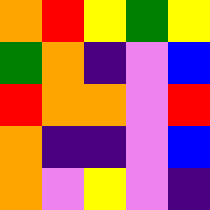[["orange", "red", "yellow", "green", "yellow"], ["green", "orange", "indigo", "violet", "blue"], ["red", "orange", "orange", "violet", "red"], ["orange", "indigo", "indigo", "violet", "blue"], ["orange", "violet", "yellow", "violet", "indigo"]]